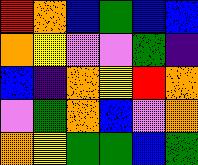[["red", "orange", "blue", "green", "blue", "blue"], ["orange", "yellow", "violet", "violet", "green", "indigo"], ["blue", "indigo", "orange", "yellow", "red", "orange"], ["violet", "green", "orange", "blue", "violet", "orange"], ["orange", "yellow", "green", "green", "blue", "green"]]